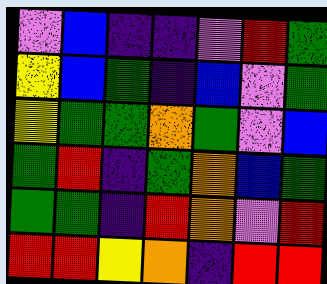[["violet", "blue", "indigo", "indigo", "violet", "red", "green"], ["yellow", "blue", "green", "indigo", "blue", "violet", "green"], ["yellow", "green", "green", "orange", "green", "violet", "blue"], ["green", "red", "indigo", "green", "orange", "blue", "green"], ["green", "green", "indigo", "red", "orange", "violet", "red"], ["red", "red", "yellow", "orange", "indigo", "red", "red"]]